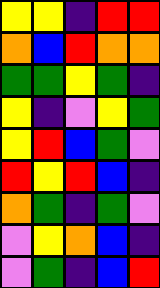[["yellow", "yellow", "indigo", "red", "red"], ["orange", "blue", "red", "orange", "orange"], ["green", "green", "yellow", "green", "indigo"], ["yellow", "indigo", "violet", "yellow", "green"], ["yellow", "red", "blue", "green", "violet"], ["red", "yellow", "red", "blue", "indigo"], ["orange", "green", "indigo", "green", "violet"], ["violet", "yellow", "orange", "blue", "indigo"], ["violet", "green", "indigo", "blue", "red"]]